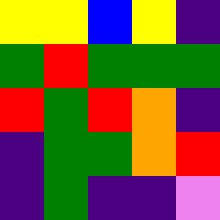[["yellow", "yellow", "blue", "yellow", "indigo"], ["green", "red", "green", "green", "green"], ["red", "green", "red", "orange", "indigo"], ["indigo", "green", "green", "orange", "red"], ["indigo", "green", "indigo", "indigo", "violet"]]